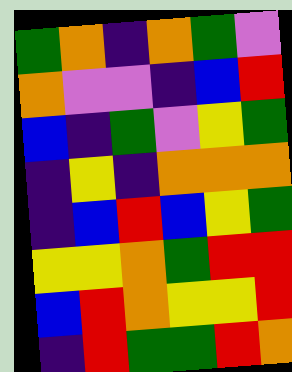[["green", "orange", "indigo", "orange", "green", "violet"], ["orange", "violet", "violet", "indigo", "blue", "red"], ["blue", "indigo", "green", "violet", "yellow", "green"], ["indigo", "yellow", "indigo", "orange", "orange", "orange"], ["indigo", "blue", "red", "blue", "yellow", "green"], ["yellow", "yellow", "orange", "green", "red", "red"], ["blue", "red", "orange", "yellow", "yellow", "red"], ["indigo", "red", "green", "green", "red", "orange"]]